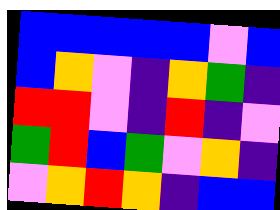[["blue", "blue", "blue", "blue", "blue", "violet", "blue"], ["blue", "orange", "violet", "indigo", "orange", "green", "indigo"], ["red", "red", "violet", "indigo", "red", "indigo", "violet"], ["green", "red", "blue", "green", "violet", "orange", "indigo"], ["violet", "orange", "red", "orange", "indigo", "blue", "blue"]]